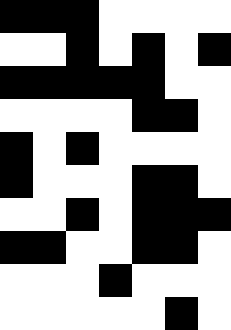[["black", "black", "black", "white", "white", "white", "white"], ["white", "white", "black", "white", "black", "white", "black"], ["black", "black", "black", "black", "black", "white", "white"], ["white", "white", "white", "white", "black", "black", "white"], ["black", "white", "black", "white", "white", "white", "white"], ["black", "white", "white", "white", "black", "black", "white"], ["white", "white", "black", "white", "black", "black", "black"], ["black", "black", "white", "white", "black", "black", "white"], ["white", "white", "white", "black", "white", "white", "white"], ["white", "white", "white", "white", "white", "black", "white"]]